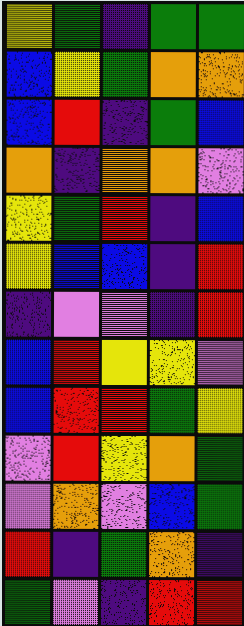[["yellow", "green", "indigo", "green", "green"], ["blue", "yellow", "green", "orange", "orange"], ["blue", "red", "indigo", "green", "blue"], ["orange", "indigo", "orange", "orange", "violet"], ["yellow", "green", "red", "indigo", "blue"], ["yellow", "blue", "blue", "indigo", "red"], ["indigo", "violet", "violet", "indigo", "red"], ["blue", "red", "yellow", "yellow", "violet"], ["blue", "red", "red", "green", "yellow"], ["violet", "red", "yellow", "orange", "green"], ["violet", "orange", "violet", "blue", "green"], ["red", "indigo", "green", "orange", "indigo"], ["green", "violet", "indigo", "red", "red"]]